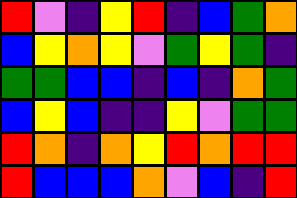[["red", "violet", "indigo", "yellow", "red", "indigo", "blue", "green", "orange"], ["blue", "yellow", "orange", "yellow", "violet", "green", "yellow", "green", "indigo"], ["green", "green", "blue", "blue", "indigo", "blue", "indigo", "orange", "green"], ["blue", "yellow", "blue", "indigo", "indigo", "yellow", "violet", "green", "green"], ["red", "orange", "indigo", "orange", "yellow", "red", "orange", "red", "red"], ["red", "blue", "blue", "blue", "orange", "violet", "blue", "indigo", "red"]]